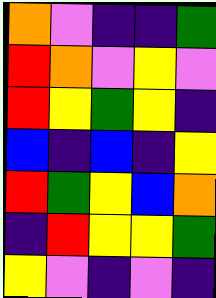[["orange", "violet", "indigo", "indigo", "green"], ["red", "orange", "violet", "yellow", "violet"], ["red", "yellow", "green", "yellow", "indigo"], ["blue", "indigo", "blue", "indigo", "yellow"], ["red", "green", "yellow", "blue", "orange"], ["indigo", "red", "yellow", "yellow", "green"], ["yellow", "violet", "indigo", "violet", "indigo"]]